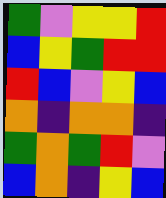[["green", "violet", "yellow", "yellow", "red"], ["blue", "yellow", "green", "red", "red"], ["red", "blue", "violet", "yellow", "blue"], ["orange", "indigo", "orange", "orange", "indigo"], ["green", "orange", "green", "red", "violet"], ["blue", "orange", "indigo", "yellow", "blue"]]